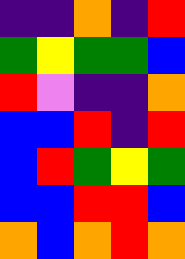[["indigo", "indigo", "orange", "indigo", "red"], ["green", "yellow", "green", "green", "blue"], ["red", "violet", "indigo", "indigo", "orange"], ["blue", "blue", "red", "indigo", "red"], ["blue", "red", "green", "yellow", "green"], ["blue", "blue", "red", "red", "blue"], ["orange", "blue", "orange", "red", "orange"]]